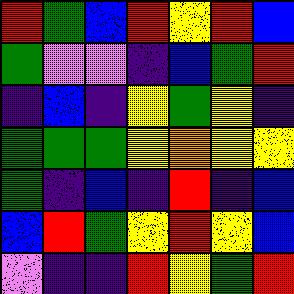[["red", "green", "blue", "red", "yellow", "red", "blue"], ["green", "violet", "violet", "indigo", "blue", "green", "red"], ["indigo", "blue", "indigo", "yellow", "green", "yellow", "indigo"], ["green", "green", "green", "yellow", "orange", "yellow", "yellow"], ["green", "indigo", "blue", "indigo", "red", "indigo", "blue"], ["blue", "red", "green", "yellow", "red", "yellow", "blue"], ["violet", "indigo", "indigo", "red", "yellow", "green", "red"]]